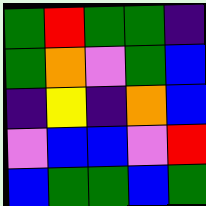[["green", "red", "green", "green", "indigo"], ["green", "orange", "violet", "green", "blue"], ["indigo", "yellow", "indigo", "orange", "blue"], ["violet", "blue", "blue", "violet", "red"], ["blue", "green", "green", "blue", "green"]]